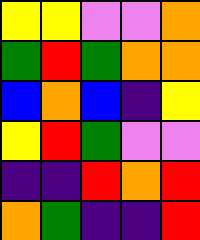[["yellow", "yellow", "violet", "violet", "orange"], ["green", "red", "green", "orange", "orange"], ["blue", "orange", "blue", "indigo", "yellow"], ["yellow", "red", "green", "violet", "violet"], ["indigo", "indigo", "red", "orange", "red"], ["orange", "green", "indigo", "indigo", "red"]]